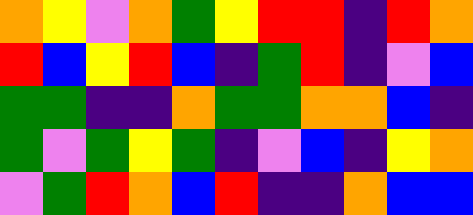[["orange", "yellow", "violet", "orange", "green", "yellow", "red", "red", "indigo", "red", "orange"], ["red", "blue", "yellow", "red", "blue", "indigo", "green", "red", "indigo", "violet", "blue"], ["green", "green", "indigo", "indigo", "orange", "green", "green", "orange", "orange", "blue", "indigo"], ["green", "violet", "green", "yellow", "green", "indigo", "violet", "blue", "indigo", "yellow", "orange"], ["violet", "green", "red", "orange", "blue", "red", "indigo", "indigo", "orange", "blue", "blue"]]